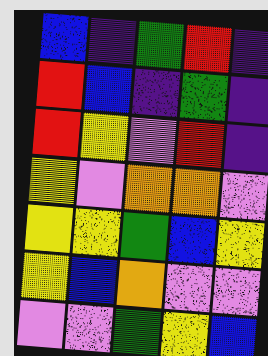[["blue", "indigo", "green", "red", "indigo"], ["red", "blue", "indigo", "green", "indigo"], ["red", "yellow", "violet", "red", "indigo"], ["yellow", "violet", "orange", "orange", "violet"], ["yellow", "yellow", "green", "blue", "yellow"], ["yellow", "blue", "orange", "violet", "violet"], ["violet", "violet", "green", "yellow", "blue"]]